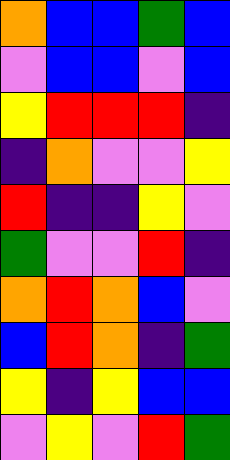[["orange", "blue", "blue", "green", "blue"], ["violet", "blue", "blue", "violet", "blue"], ["yellow", "red", "red", "red", "indigo"], ["indigo", "orange", "violet", "violet", "yellow"], ["red", "indigo", "indigo", "yellow", "violet"], ["green", "violet", "violet", "red", "indigo"], ["orange", "red", "orange", "blue", "violet"], ["blue", "red", "orange", "indigo", "green"], ["yellow", "indigo", "yellow", "blue", "blue"], ["violet", "yellow", "violet", "red", "green"]]